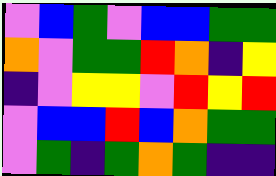[["violet", "blue", "green", "violet", "blue", "blue", "green", "green"], ["orange", "violet", "green", "green", "red", "orange", "indigo", "yellow"], ["indigo", "violet", "yellow", "yellow", "violet", "red", "yellow", "red"], ["violet", "blue", "blue", "red", "blue", "orange", "green", "green"], ["violet", "green", "indigo", "green", "orange", "green", "indigo", "indigo"]]